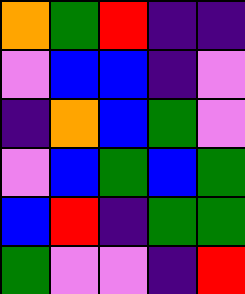[["orange", "green", "red", "indigo", "indigo"], ["violet", "blue", "blue", "indigo", "violet"], ["indigo", "orange", "blue", "green", "violet"], ["violet", "blue", "green", "blue", "green"], ["blue", "red", "indigo", "green", "green"], ["green", "violet", "violet", "indigo", "red"]]